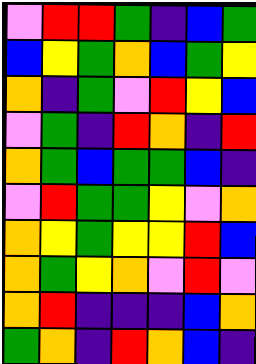[["violet", "red", "red", "green", "indigo", "blue", "green"], ["blue", "yellow", "green", "orange", "blue", "green", "yellow"], ["orange", "indigo", "green", "violet", "red", "yellow", "blue"], ["violet", "green", "indigo", "red", "orange", "indigo", "red"], ["orange", "green", "blue", "green", "green", "blue", "indigo"], ["violet", "red", "green", "green", "yellow", "violet", "orange"], ["orange", "yellow", "green", "yellow", "yellow", "red", "blue"], ["orange", "green", "yellow", "orange", "violet", "red", "violet"], ["orange", "red", "indigo", "indigo", "indigo", "blue", "orange"], ["green", "orange", "indigo", "red", "orange", "blue", "indigo"]]